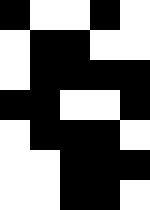[["black", "white", "white", "black", "white"], ["white", "black", "black", "white", "white"], ["white", "black", "black", "black", "black"], ["black", "black", "white", "white", "black"], ["white", "black", "black", "black", "white"], ["white", "white", "black", "black", "black"], ["white", "white", "black", "black", "white"]]